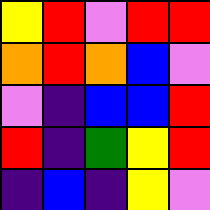[["yellow", "red", "violet", "red", "red"], ["orange", "red", "orange", "blue", "violet"], ["violet", "indigo", "blue", "blue", "red"], ["red", "indigo", "green", "yellow", "red"], ["indigo", "blue", "indigo", "yellow", "violet"]]